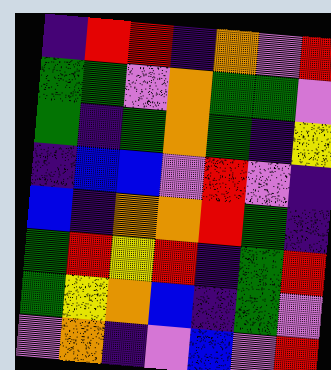[["indigo", "red", "red", "indigo", "orange", "violet", "red"], ["green", "green", "violet", "orange", "green", "green", "violet"], ["green", "indigo", "green", "orange", "green", "indigo", "yellow"], ["indigo", "blue", "blue", "violet", "red", "violet", "indigo"], ["blue", "indigo", "orange", "orange", "red", "green", "indigo"], ["green", "red", "yellow", "red", "indigo", "green", "red"], ["green", "yellow", "orange", "blue", "indigo", "green", "violet"], ["violet", "orange", "indigo", "violet", "blue", "violet", "red"]]